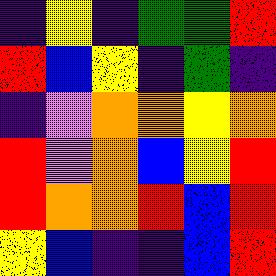[["indigo", "yellow", "indigo", "green", "green", "red"], ["red", "blue", "yellow", "indigo", "green", "indigo"], ["indigo", "violet", "orange", "orange", "yellow", "orange"], ["red", "violet", "orange", "blue", "yellow", "red"], ["red", "orange", "orange", "red", "blue", "red"], ["yellow", "blue", "indigo", "indigo", "blue", "red"]]